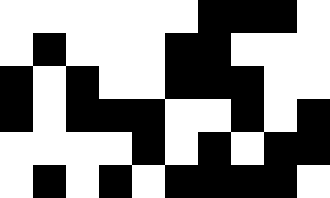[["white", "white", "white", "white", "white", "white", "black", "black", "black", "white"], ["white", "black", "white", "white", "white", "black", "black", "white", "white", "white"], ["black", "white", "black", "white", "white", "black", "black", "black", "white", "white"], ["black", "white", "black", "black", "black", "white", "white", "black", "white", "black"], ["white", "white", "white", "white", "black", "white", "black", "white", "black", "black"], ["white", "black", "white", "black", "white", "black", "black", "black", "black", "white"]]